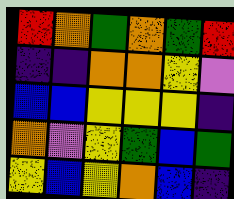[["red", "orange", "green", "orange", "green", "red"], ["indigo", "indigo", "orange", "orange", "yellow", "violet"], ["blue", "blue", "yellow", "yellow", "yellow", "indigo"], ["orange", "violet", "yellow", "green", "blue", "green"], ["yellow", "blue", "yellow", "orange", "blue", "indigo"]]